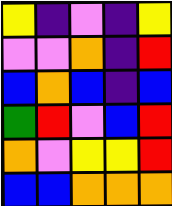[["yellow", "indigo", "violet", "indigo", "yellow"], ["violet", "violet", "orange", "indigo", "red"], ["blue", "orange", "blue", "indigo", "blue"], ["green", "red", "violet", "blue", "red"], ["orange", "violet", "yellow", "yellow", "red"], ["blue", "blue", "orange", "orange", "orange"]]